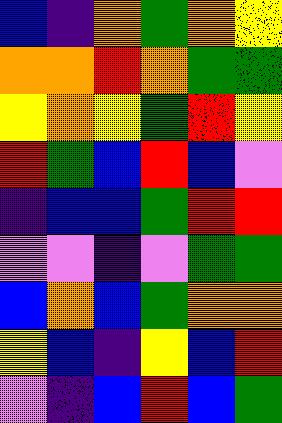[["blue", "indigo", "orange", "green", "orange", "yellow"], ["orange", "orange", "red", "orange", "green", "green"], ["yellow", "orange", "yellow", "green", "red", "yellow"], ["red", "green", "blue", "red", "blue", "violet"], ["indigo", "blue", "blue", "green", "red", "red"], ["violet", "violet", "indigo", "violet", "green", "green"], ["blue", "orange", "blue", "green", "orange", "orange"], ["yellow", "blue", "indigo", "yellow", "blue", "red"], ["violet", "indigo", "blue", "red", "blue", "green"]]